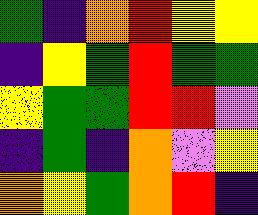[["green", "indigo", "orange", "red", "yellow", "yellow"], ["indigo", "yellow", "green", "red", "green", "green"], ["yellow", "green", "green", "red", "red", "violet"], ["indigo", "green", "indigo", "orange", "violet", "yellow"], ["orange", "yellow", "green", "orange", "red", "indigo"]]